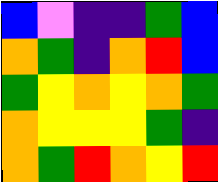[["blue", "violet", "indigo", "indigo", "green", "blue"], ["orange", "green", "indigo", "orange", "red", "blue"], ["green", "yellow", "orange", "yellow", "orange", "green"], ["orange", "yellow", "yellow", "yellow", "green", "indigo"], ["orange", "green", "red", "orange", "yellow", "red"]]